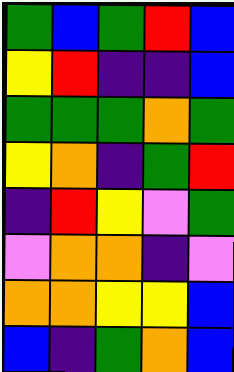[["green", "blue", "green", "red", "blue"], ["yellow", "red", "indigo", "indigo", "blue"], ["green", "green", "green", "orange", "green"], ["yellow", "orange", "indigo", "green", "red"], ["indigo", "red", "yellow", "violet", "green"], ["violet", "orange", "orange", "indigo", "violet"], ["orange", "orange", "yellow", "yellow", "blue"], ["blue", "indigo", "green", "orange", "blue"]]